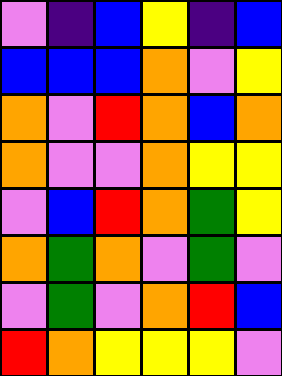[["violet", "indigo", "blue", "yellow", "indigo", "blue"], ["blue", "blue", "blue", "orange", "violet", "yellow"], ["orange", "violet", "red", "orange", "blue", "orange"], ["orange", "violet", "violet", "orange", "yellow", "yellow"], ["violet", "blue", "red", "orange", "green", "yellow"], ["orange", "green", "orange", "violet", "green", "violet"], ["violet", "green", "violet", "orange", "red", "blue"], ["red", "orange", "yellow", "yellow", "yellow", "violet"]]